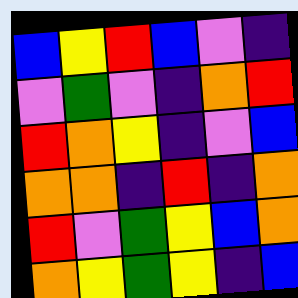[["blue", "yellow", "red", "blue", "violet", "indigo"], ["violet", "green", "violet", "indigo", "orange", "red"], ["red", "orange", "yellow", "indigo", "violet", "blue"], ["orange", "orange", "indigo", "red", "indigo", "orange"], ["red", "violet", "green", "yellow", "blue", "orange"], ["orange", "yellow", "green", "yellow", "indigo", "blue"]]